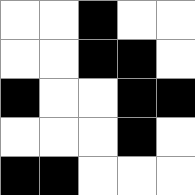[["white", "white", "black", "white", "white"], ["white", "white", "black", "black", "white"], ["black", "white", "white", "black", "black"], ["white", "white", "white", "black", "white"], ["black", "black", "white", "white", "white"]]